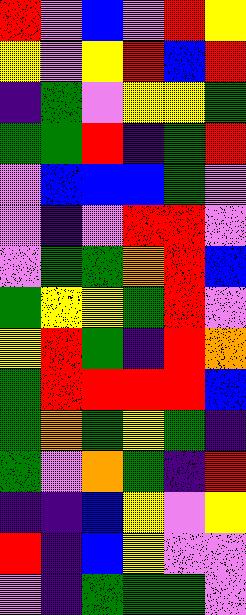[["red", "violet", "blue", "violet", "red", "yellow"], ["yellow", "violet", "yellow", "red", "blue", "red"], ["indigo", "green", "violet", "yellow", "yellow", "green"], ["green", "green", "red", "indigo", "green", "red"], ["violet", "blue", "blue", "blue", "green", "violet"], ["violet", "indigo", "violet", "red", "red", "violet"], ["violet", "green", "green", "orange", "red", "blue"], ["green", "yellow", "yellow", "green", "red", "violet"], ["yellow", "red", "green", "indigo", "red", "orange"], ["green", "red", "red", "red", "red", "blue"], ["green", "orange", "green", "yellow", "green", "indigo"], ["green", "violet", "orange", "green", "indigo", "red"], ["indigo", "indigo", "blue", "yellow", "violet", "yellow"], ["red", "indigo", "blue", "yellow", "violet", "violet"], ["violet", "indigo", "green", "green", "green", "violet"]]